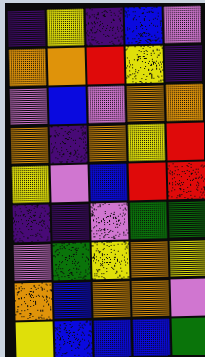[["indigo", "yellow", "indigo", "blue", "violet"], ["orange", "orange", "red", "yellow", "indigo"], ["violet", "blue", "violet", "orange", "orange"], ["orange", "indigo", "orange", "yellow", "red"], ["yellow", "violet", "blue", "red", "red"], ["indigo", "indigo", "violet", "green", "green"], ["violet", "green", "yellow", "orange", "yellow"], ["orange", "blue", "orange", "orange", "violet"], ["yellow", "blue", "blue", "blue", "green"]]